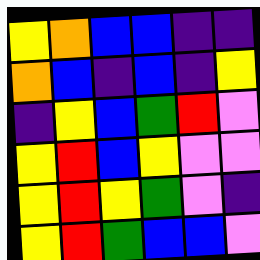[["yellow", "orange", "blue", "blue", "indigo", "indigo"], ["orange", "blue", "indigo", "blue", "indigo", "yellow"], ["indigo", "yellow", "blue", "green", "red", "violet"], ["yellow", "red", "blue", "yellow", "violet", "violet"], ["yellow", "red", "yellow", "green", "violet", "indigo"], ["yellow", "red", "green", "blue", "blue", "violet"]]